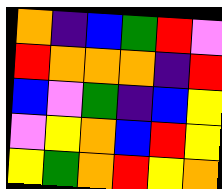[["orange", "indigo", "blue", "green", "red", "violet"], ["red", "orange", "orange", "orange", "indigo", "red"], ["blue", "violet", "green", "indigo", "blue", "yellow"], ["violet", "yellow", "orange", "blue", "red", "yellow"], ["yellow", "green", "orange", "red", "yellow", "orange"]]